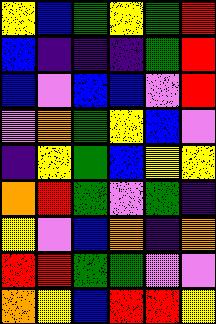[["yellow", "blue", "green", "yellow", "green", "red"], ["blue", "indigo", "indigo", "indigo", "green", "red"], ["blue", "violet", "blue", "blue", "violet", "red"], ["violet", "orange", "green", "yellow", "blue", "violet"], ["indigo", "yellow", "green", "blue", "yellow", "yellow"], ["orange", "red", "green", "violet", "green", "indigo"], ["yellow", "violet", "blue", "orange", "indigo", "orange"], ["red", "red", "green", "green", "violet", "violet"], ["orange", "yellow", "blue", "red", "red", "yellow"]]